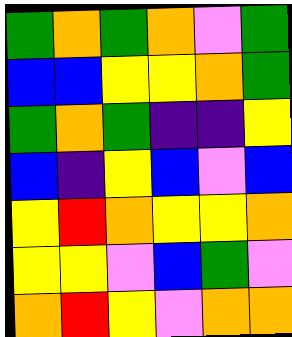[["green", "orange", "green", "orange", "violet", "green"], ["blue", "blue", "yellow", "yellow", "orange", "green"], ["green", "orange", "green", "indigo", "indigo", "yellow"], ["blue", "indigo", "yellow", "blue", "violet", "blue"], ["yellow", "red", "orange", "yellow", "yellow", "orange"], ["yellow", "yellow", "violet", "blue", "green", "violet"], ["orange", "red", "yellow", "violet", "orange", "orange"]]